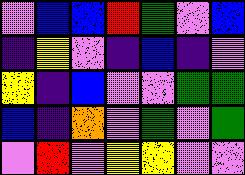[["violet", "blue", "blue", "red", "green", "violet", "blue"], ["indigo", "yellow", "violet", "indigo", "blue", "indigo", "violet"], ["yellow", "indigo", "blue", "violet", "violet", "green", "green"], ["blue", "indigo", "orange", "violet", "green", "violet", "green"], ["violet", "red", "violet", "yellow", "yellow", "violet", "violet"]]